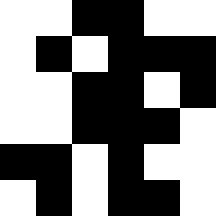[["white", "white", "black", "black", "white", "white"], ["white", "black", "white", "black", "black", "black"], ["white", "white", "black", "black", "white", "black"], ["white", "white", "black", "black", "black", "white"], ["black", "black", "white", "black", "white", "white"], ["white", "black", "white", "black", "black", "white"]]